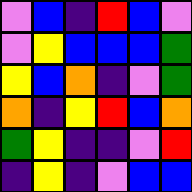[["violet", "blue", "indigo", "red", "blue", "violet"], ["violet", "yellow", "blue", "blue", "blue", "green"], ["yellow", "blue", "orange", "indigo", "violet", "green"], ["orange", "indigo", "yellow", "red", "blue", "orange"], ["green", "yellow", "indigo", "indigo", "violet", "red"], ["indigo", "yellow", "indigo", "violet", "blue", "blue"]]